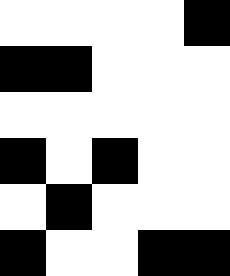[["white", "white", "white", "white", "black"], ["black", "black", "white", "white", "white"], ["white", "white", "white", "white", "white"], ["black", "white", "black", "white", "white"], ["white", "black", "white", "white", "white"], ["black", "white", "white", "black", "black"]]